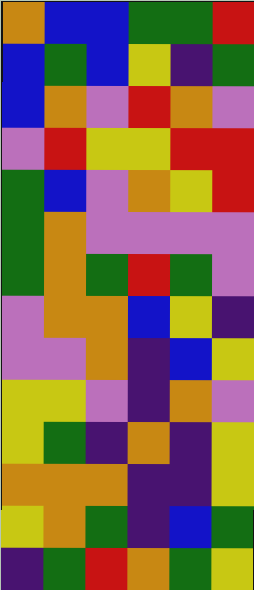[["orange", "blue", "blue", "green", "green", "red"], ["blue", "green", "blue", "yellow", "indigo", "green"], ["blue", "orange", "violet", "red", "orange", "violet"], ["violet", "red", "yellow", "yellow", "red", "red"], ["green", "blue", "violet", "orange", "yellow", "red"], ["green", "orange", "violet", "violet", "violet", "violet"], ["green", "orange", "green", "red", "green", "violet"], ["violet", "orange", "orange", "blue", "yellow", "indigo"], ["violet", "violet", "orange", "indigo", "blue", "yellow"], ["yellow", "yellow", "violet", "indigo", "orange", "violet"], ["yellow", "green", "indigo", "orange", "indigo", "yellow"], ["orange", "orange", "orange", "indigo", "indigo", "yellow"], ["yellow", "orange", "green", "indigo", "blue", "green"], ["indigo", "green", "red", "orange", "green", "yellow"]]